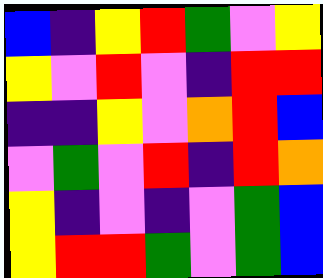[["blue", "indigo", "yellow", "red", "green", "violet", "yellow"], ["yellow", "violet", "red", "violet", "indigo", "red", "red"], ["indigo", "indigo", "yellow", "violet", "orange", "red", "blue"], ["violet", "green", "violet", "red", "indigo", "red", "orange"], ["yellow", "indigo", "violet", "indigo", "violet", "green", "blue"], ["yellow", "red", "red", "green", "violet", "green", "blue"]]